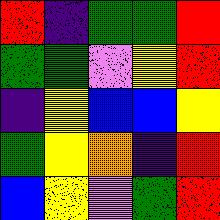[["red", "indigo", "green", "green", "red"], ["green", "green", "violet", "yellow", "red"], ["indigo", "yellow", "blue", "blue", "yellow"], ["green", "yellow", "orange", "indigo", "red"], ["blue", "yellow", "violet", "green", "red"]]